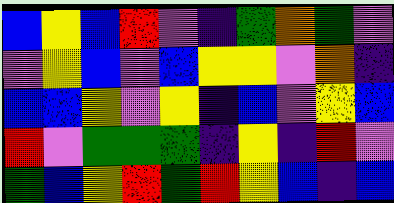[["blue", "yellow", "blue", "red", "violet", "indigo", "green", "orange", "green", "violet"], ["violet", "yellow", "blue", "violet", "blue", "yellow", "yellow", "violet", "orange", "indigo"], ["blue", "blue", "yellow", "violet", "yellow", "indigo", "blue", "violet", "yellow", "blue"], ["red", "violet", "green", "green", "green", "indigo", "yellow", "indigo", "red", "violet"], ["green", "blue", "yellow", "red", "green", "red", "yellow", "blue", "indigo", "blue"]]